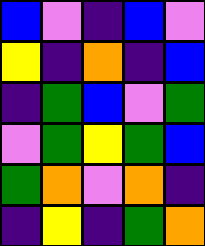[["blue", "violet", "indigo", "blue", "violet"], ["yellow", "indigo", "orange", "indigo", "blue"], ["indigo", "green", "blue", "violet", "green"], ["violet", "green", "yellow", "green", "blue"], ["green", "orange", "violet", "orange", "indigo"], ["indigo", "yellow", "indigo", "green", "orange"]]